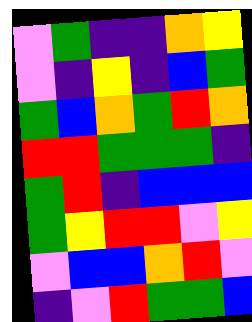[["violet", "green", "indigo", "indigo", "orange", "yellow"], ["violet", "indigo", "yellow", "indigo", "blue", "green"], ["green", "blue", "orange", "green", "red", "orange"], ["red", "red", "green", "green", "green", "indigo"], ["green", "red", "indigo", "blue", "blue", "blue"], ["green", "yellow", "red", "red", "violet", "yellow"], ["violet", "blue", "blue", "orange", "red", "violet"], ["indigo", "violet", "red", "green", "green", "blue"]]